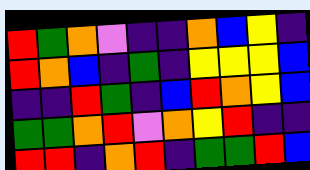[["red", "green", "orange", "violet", "indigo", "indigo", "orange", "blue", "yellow", "indigo"], ["red", "orange", "blue", "indigo", "green", "indigo", "yellow", "yellow", "yellow", "blue"], ["indigo", "indigo", "red", "green", "indigo", "blue", "red", "orange", "yellow", "blue"], ["green", "green", "orange", "red", "violet", "orange", "yellow", "red", "indigo", "indigo"], ["red", "red", "indigo", "orange", "red", "indigo", "green", "green", "red", "blue"]]